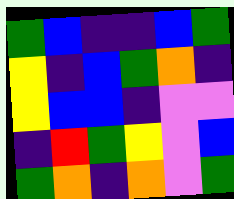[["green", "blue", "indigo", "indigo", "blue", "green"], ["yellow", "indigo", "blue", "green", "orange", "indigo"], ["yellow", "blue", "blue", "indigo", "violet", "violet"], ["indigo", "red", "green", "yellow", "violet", "blue"], ["green", "orange", "indigo", "orange", "violet", "green"]]